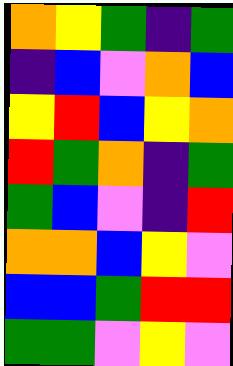[["orange", "yellow", "green", "indigo", "green"], ["indigo", "blue", "violet", "orange", "blue"], ["yellow", "red", "blue", "yellow", "orange"], ["red", "green", "orange", "indigo", "green"], ["green", "blue", "violet", "indigo", "red"], ["orange", "orange", "blue", "yellow", "violet"], ["blue", "blue", "green", "red", "red"], ["green", "green", "violet", "yellow", "violet"]]